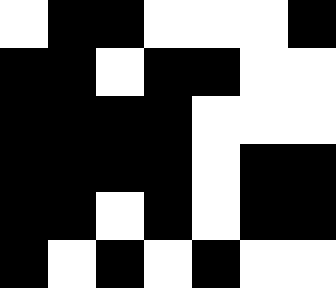[["white", "black", "black", "white", "white", "white", "black"], ["black", "black", "white", "black", "black", "white", "white"], ["black", "black", "black", "black", "white", "white", "white"], ["black", "black", "black", "black", "white", "black", "black"], ["black", "black", "white", "black", "white", "black", "black"], ["black", "white", "black", "white", "black", "white", "white"]]